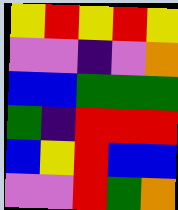[["yellow", "red", "yellow", "red", "yellow"], ["violet", "violet", "indigo", "violet", "orange"], ["blue", "blue", "green", "green", "green"], ["green", "indigo", "red", "red", "red"], ["blue", "yellow", "red", "blue", "blue"], ["violet", "violet", "red", "green", "orange"]]